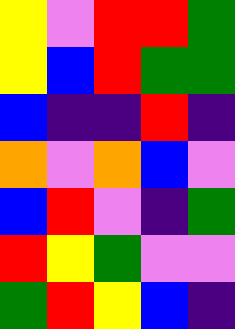[["yellow", "violet", "red", "red", "green"], ["yellow", "blue", "red", "green", "green"], ["blue", "indigo", "indigo", "red", "indigo"], ["orange", "violet", "orange", "blue", "violet"], ["blue", "red", "violet", "indigo", "green"], ["red", "yellow", "green", "violet", "violet"], ["green", "red", "yellow", "blue", "indigo"]]